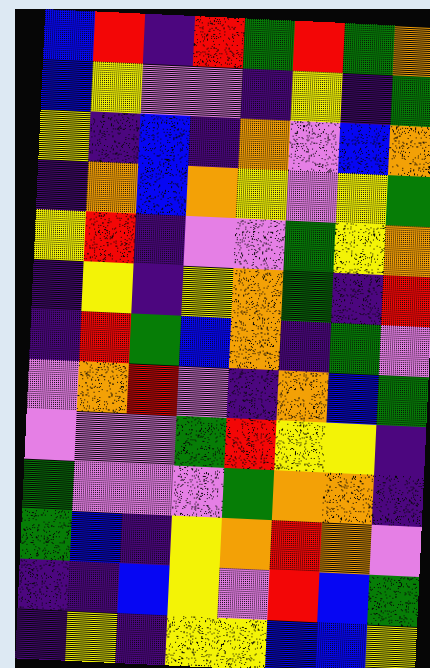[["blue", "red", "indigo", "red", "green", "red", "green", "orange"], ["blue", "yellow", "violet", "violet", "indigo", "yellow", "indigo", "green"], ["yellow", "indigo", "blue", "indigo", "orange", "violet", "blue", "orange"], ["indigo", "orange", "blue", "orange", "yellow", "violet", "yellow", "green"], ["yellow", "red", "indigo", "violet", "violet", "green", "yellow", "orange"], ["indigo", "yellow", "indigo", "yellow", "orange", "green", "indigo", "red"], ["indigo", "red", "green", "blue", "orange", "indigo", "green", "violet"], ["violet", "orange", "red", "violet", "indigo", "orange", "blue", "green"], ["violet", "violet", "violet", "green", "red", "yellow", "yellow", "indigo"], ["green", "violet", "violet", "violet", "green", "orange", "orange", "indigo"], ["green", "blue", "indigo", "yellow", "orange", "red", "orange", "violet"], ["indigo", "indigo", "blue", "yellow", "violet", "red", "blue", "green"], ["indigo", "yellow", "indigo", "yellow", "yellow", "blue", "blue", "yellow"]]